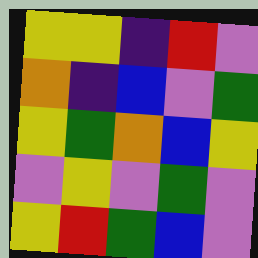[["yellow", "yellow", "indigo", "red", "violet"], ["orange", "indigo", "blue", "violet", "green"], ["yellow", "green", "orange", "blue", "yellow"], ["violet", "yellow", "violet", "green", "violet"], ["yellow", "red", "green", "blue", "violet"]]